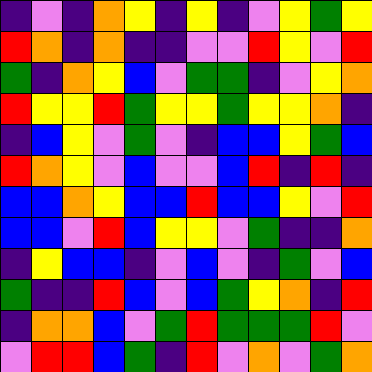[["indigo", "violet", "indigo", "orange", "yellow", "indigo", "yellow", "indigo", "violet", "yellow", "green", "yellow"], ["red", "orange", "indigo", "orange", "indigo", "indigo", "violet", "violet", "red", "yellow", "violet", "red"], ["green", "indigo", "orange", "yellow", "blue", "violet", "green", "green", "indigo", "violet", "yellow", "orange"], ["red", "yellow", "yellow", "red", "green", "yellow", "yellow", "green", "yellow", "yellow", "orange", "indigo"], ["indigo", "blue", "yellow", "violet", "green", "violet", "indigo", "blue", "blue", "yellow", "green", "blue"], ["red", "orange", "yellow", "violet", "blue", "violet", "violet", "blue", "red", "indigo", "red", "indigo"], ["blue", "blue", "orange", "yellow", "blue", "blue", "red", "blue", "blue", "yellow", "violet", "red"], ["blue", "blue", "violet", "red", "blue", "yellow", "yellow", "violet", "green", "indigo", "indigo", "orange"], ["indigo", "yellow", "blue", "blue", "indigo", "violet", "blue", "violet", "indigo", "green", "violet", "blue"], ["green", "indigo", "indigo", "red", "blue", "violet", "blue", "green", "yellow", "orange", "indigo", "red"], ["indigo", "orange", "orange", "blue", "violet", "green", "red", "green", "green", "green", "red", "violet"], ["violet", "red", "red", "blue", "green", "indigo", "red", "violet", "orange", "violet", "green", "orange"]]